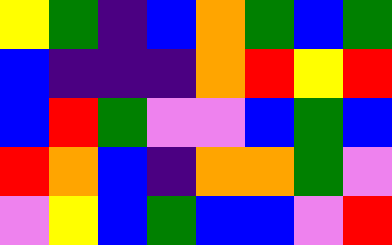[["yellow", "green", "indigo", "blue", "orange", "green", "blue", "green"], ["blue", "indigo", "indigo", "indigo", "orange", "red", "yellow", "red"], ["blue", "red", "green", "violet", "violet", "blue", "green", "blue"], ["red", "orange", "blue", "indigo", "orange", "orange", "green", "violet"], ["violet", "yellow", "blue", "green", "blue", "blue", "violet", "red"]]